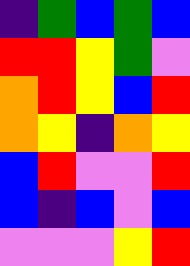[["indigo", "green", "blue", "green", "blue"], ["red", "red", "yellow", "green", "violet"], ["orange", "red", "yellow", "blue", "red"], ["orange", "yellow", "indigo", "orange", "yellow"], ["blue", "red", "violet", "violet", "red"], ["blue", "indigo", "blue", "violet", "blue"], ["violet", "violet", "violet", "yellow", "red"]]